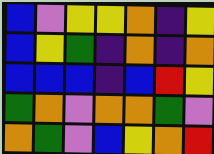[["blue", "violet", "yellow", "yellow", "orange", "indigo", "yellow"], ["blue", "yellow", "green", "indigo", "orange", "indigo", "orange"], ["blue", "blue", "blue", "indigo", "blue", "red", "yellow"], ["green", "orange", "violet", "orange", "orange", "green", "violet"], ["orange", "green", "violet", "blue", "yellow", "orange", "red"]]